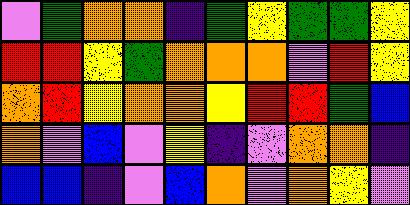[["violet", "green", "orange", "orange", "indigo", "green", "yellow", "green", "green", "yellow"], ["red", "red", "yellow", "green", "orange", "orange", "orange", "violet", "red", "yellow"], ["orange", "red", "yellow", "orange", "orange", "yellow", "red", "red", "green", "blue"], ["orange", "violet", "blue", "violet", "yellow", "indigo", "violet", "orange", "orange", "indigo"], ["blue", "blue", "indigo", "violet", "blue", "orange", "violet", "orange", "yellow", "violet"]]